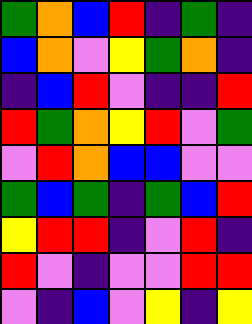[["green", "orange", "blue", "red", "indigo", "green", "indigo"], ["blue", "orange", "violet", "yellow", "green", "orange", "indigo"], ["indigo", "blue", "red", "violet", "indigo", "indigo", "red"], ["red", "green", "orange", "yellow", "red", "violet", "green"], ["violet", "red", "orange", "blue", "blue", "violet", "violet"], ["green", "blue", "green", "indigo", "green", "blue", "red"], ["yellow", "red", "red", "indigo", "violet", "red", "indigo"], ["red", "violet", "indigo", "violet", "violet", "red", "red"], ["violet", "indigo", "blue", "violet", "yellow", "indigo", "yellow"]]